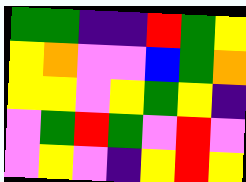[["green", "green", "indigo", "indigo", "red", "green", "yellow"], ["yellow", "orange", "violet", "violet", "blue", "green", "orange"], ["yellow", "yellow", "violet", "yellow", "green", "yellow", "indigo"], ["violet", "green", "red", "green", "violet", "red", "violet"], ["violet", "yellow", "violet", "indigo", "yellow", "red", "yellow"]]